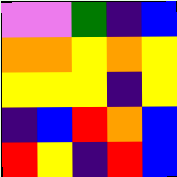[["violet", "violet", "green", "indigo", "blue"], ["orange", "orange", "yellow", "orange", "yellow"], ["yellow", "yellow", "yellow", "indigo", "yellow"], ["indigo", "blue", "red", "orange", "blue"], ["red", "yellow", "indigo", "red", "blue"]]